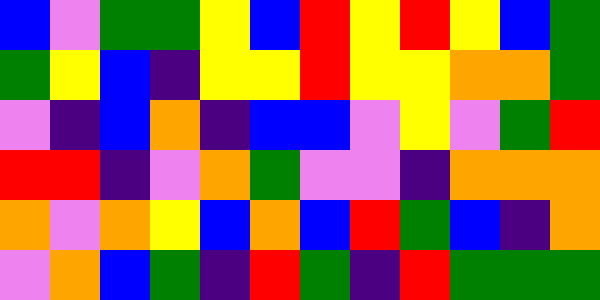[["blue", "violet", "green", "green", "yellow", "blue", "red", "yellow", "red", "yellow", "blue", "green"], ["green", "yellow", "blue", "indigo", "yellow", "yellow", "red", "yellow", "yellow", "orange", "orange", "green"], ["violet", "indigo", "blue", "orange", "indigo", "blue", "blue", "violet", "yellow", "violet", "green", "red"], ["red", "red", "indigo", "violet", "orange", "green", "violet", "violet", "indigo", "orange", "orange", "orange"], ["orange", "violet", "orange", "yellow", "blue", "orange", "blue", "red", "green", "blue", "indigo", "orange"], ["violet", "orange", "blue", "green", "indigo", "red", "green", "indigo", "red", "green", "green", "green"]]